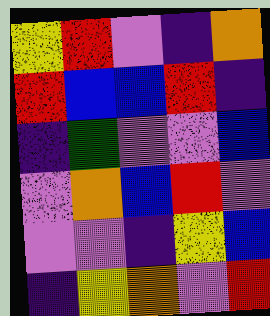[["yellow", "red", "violet", "indigo", "orange"], ["red", "blue", "blue", "red", "indigo"], ["indigo", "green", "violet", "violet", "blue"], ["violet", "orange", "blue", "red", "violet"], ["violet", "violet", "indigo", "yellow", "blue"], ["indigo", "yellow", "orange", "violet", "red"]]